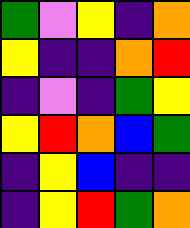[["green", "violet", "yellow", "indigo", "orange"], ["yellow", "indigo", "indigo", "orange", "red"], ["indigo", "violet", "indigo", "green", "yellow"], ["yellow", "red", "orange", "blue", "green"], ["indigo", "yellow", "blue", "indigo", "indigo"], ["indigo", "yellow", "red", "green", "orange"]]